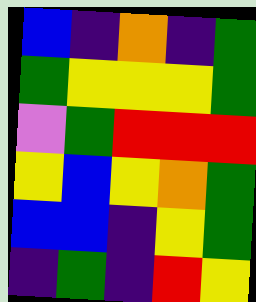[["blue", "indigo", "orange", "indigo", "green"], ["green", "yellow", "yellow", "yellow", "green"], ["violet", "green", "red", "red", "red"], ["yellow", "blue", "yellow", "orange", "green"], ["blue", "blue", "indigo", "yellow", "green"], ["indigo", "green", "indigo", "red", "yellow"]]